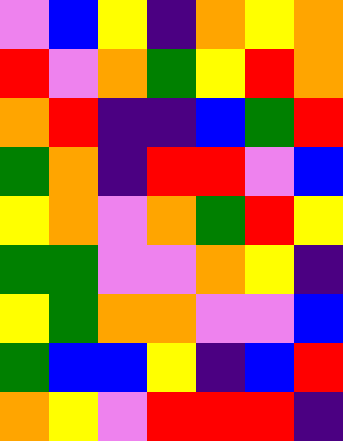[["violet", "blue", "yellow", "indigo", "orange", "yellow", "orange"], ["red", "violet", "orange", "green", "yellow", "red", "orange"], ["orange", "red", "indigo", "indigo", "blue", "green", "red"], ["green", "orange", "indigo", "red", "red", "violet", "blue"], ["yellow", "orange", "violet", "orange", "green", "red", "yellow"], ["green", "green", "violet", "violet", "orange", "yellow", "indigo"], ["yellow", "green", "orange", "orange", "violet", "violet", "blue"], ["green", "blue", "blue", "yellow", "indigo", "blue", "red"], ["orange", "yellow", "violet", "red", "red", "red", "indigo"]]